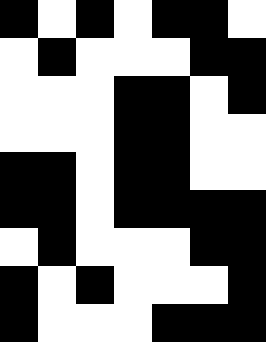[["black", "white", "black", "white", "black", "black", "white"], ["white", "black", "white", "white", "white", "black", "black"], ["white", "white", "white", "black", "black", "white", "black"], ["white", "white", "white", "black", "black", "white", "white"], ["black", "black", "white", "black", "black", "white", "white"], ["black", "black", "white", "black", "black", "black", "black"], ["white", "black", "white", "white", "white", "black", "black"], ["black", "white", "black", "white", "white", "white", "black"], ["black", "white", "white", "white", "black", "black", "black"]]